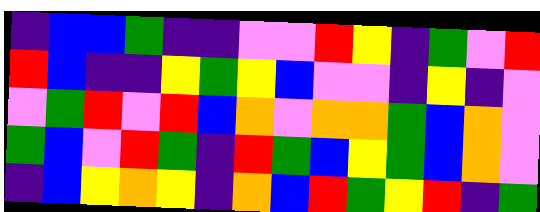[["indigo", "blue", "blue", "green", "indigo", "indigo", "violet", "violet", "red", "yellow", "indigo", "green", "violet", "red"], ["red", "blue", "indigo", "indigo", "yellow", "green", "yellow", "blue", "violet", "violet", "indigo", "yellow", "indigo", "violet"], ["violet", "green", "red", "violet", "red", "blue", "orange", "violet", "orange", "orange", "green", "blue", "orange", "violet"], ["green", "blue", "violet", "red", "green", "indigo", "red", "green", "blue", "yellow", "green", "blue", "orange", "violet"], ["indigo", "blue", "yellow", "orange", "yellow", "indigo", "orange", "blue", "red", "green", "yellow", "red", "indigo", "green"]]